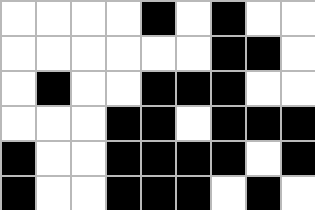[["white", "white", "white", "white", "black", "white", "black", "white", "white"], ["white", "white", "white", "white", "white", "white", "black", "black", "white"], ["white", "black", "white", "white", "black", "black", "black", "white", "white"], ["white", "white", "white", "black", "black", "white", "black", "black", "black"], ["black", "white", "white", "black", "black", "black", "black", "white", "black"], ["black", "white", "white", "black", "black", "black", "white", "black", "white"]]